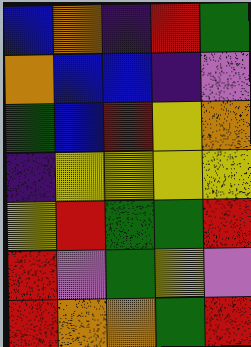[["blue", "orange", "indigo", "red", "green"], ["orange", "blue", "blue", "indigo", "violet"], ["green", "blue", "red", "yellow", "orange"], ["indigo", "yellow", "yellow", "yellow", "yellow"], ["yellow", "red", "green", "green", "red"], ["red", "violet", "green", "yellow", "violet"], ["red", "orange", "orange", "green", "red"]]